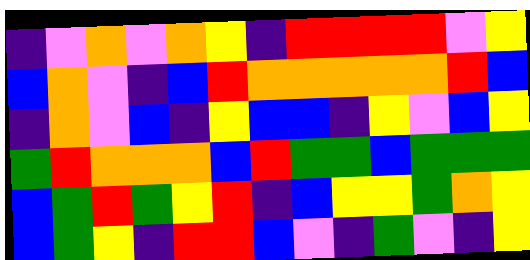[["indigo", "violet", "orange", "violet", "orange", "yellow", "indigo", "red", "red", "red", "red", "violet", "yellow"], ["blue", "orange", "violet", "indigo", "blue", "red", "orange", "orange", "orange", "orange", "orange", "red", "blue"], ["indigo", "orange", "violet", "blue", "indigo", "yellow", "blue", "blue", "indigo", "yellow", "violet", "blue", "yellow"], ["green", "red", "orange", "orange", "orange", "blue", "red", "green", "green", "blue", "green", "green", "green"], ["blue", "green", "red", "green", "yellow", "red", "indigo", "blue", "yellow", "yellow", "green", "orange", "yellow"], ["blue", "green", "yellow", "indigo", "red", "red", "blue", "violet", "indigo", "green", "violet", "indigo", "yellow"]]